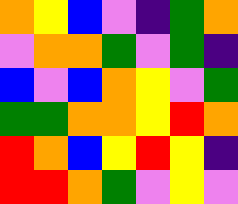[["orange", "yellow", "blue", "violet", "indigo", "green", "orange"], ["violet", "orange", "orange", "green", "violet", "green", "indigo"], ["blue", "violet", "blue", "orange", "yellow", "violet", "green"], ["green", "green", "orange", "orange", "yellow", "red", "orange"], ["red", "orange", "blue", "yellow", "red", "yellow", "indigo"], ["red", "red", "orange", "green", "violet", "yellow", "violet"]]